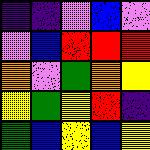[["indigo", "indigo", "violet", "blue", "violet"], ["violet", "blue", "red", "red", "red"], ["orange", "violet", "green", "orange", "yellow"], ["yellow", "green", "yellow", "red", "indigo"], ["green", "blue", "yellow", "blue", "yellow"]]